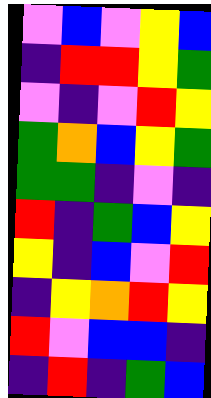[["violet", "blue", "violet", "yellow", "blue"], ["indigo", "red", "red", "yellow", "green"], ["violet", "indigo", "violet", "red", "yellow"], ["green", "orange", "blue", "yellow", "green"], ["green", "green", "indigo", "violet", "indigo"], ["red", "indigo", "green", "blue", "yellow"], ["yellow", "indigo", "blue", "violet", "red"], ["indigo", "yellow", "orange", "red", "yellow"], ["red", "violet", "blue", "blue", "indigo"], ["indigo", "red", "indigo", "green", "blue"]]